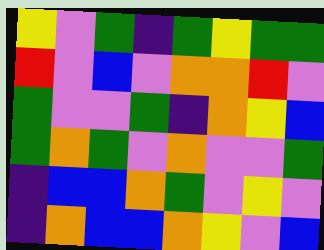[["yellow", "violet", "green", "indigo", "green", "yellow", "green", "green"], ["red", "violet", "blue", "violet", "orange", "orange", "red", "violet"], ["green", "violet", "violet", "green", "indigo", "orange", "yellow", "blue"], ["green", "orange", "green", "violet", "orange", "violet", "violet", "green"], ["indigo", "blue", "blue", "orange", "green", "violet", "yellow", "violet"], ["indigo", "orange", "blue", "blue", "orange", "yellow", "violet", "blue"]]